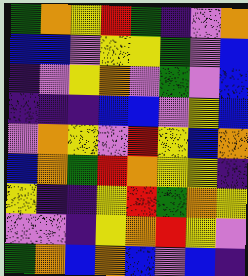[["green", "orange", "yellow", "red", "green", "indigo", "violet", "orange"], ["blue", "blue", "violet", "yellow", "yellow", "green", "violet", "blue"], ["indigo", "violet", "yellow", "orange", "violet", "green", "violet", "blue"], ["indigo", "indigo", "indigo", "blue", "blue", "violet", "yellow", "blue"], ["violet", "orange", "yellow", "violet", "red", "yellow", "blue", "orange"], ["blue", "orange", "green", "red", "orange", "yellow", "yellow", "indigo"], ["yellow", "indigo", "indigo", "yellow", "red", "green", "orange", "yellow"], ["violet", "violet", "indigo", "yellow", "orange", "red", "yellow", "violet"], ["green", "orange", "blue", "orange", "blue", "violet", "blue", "indigo"]]